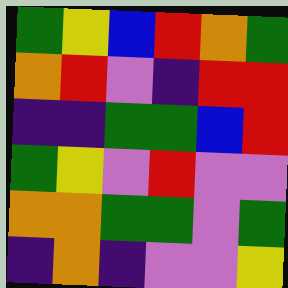[["green", "yellow", "blue", "red", "orange", "green"], ["orange", "red", "violet", "indigo", "red", "red"], ["indigo", "indigo", "green", "green", "blue", "red"], ["green", "yellow", "violet", "red", "violet", "violet"], ["orange", "orange", "green", "green", "violet", "green"], ["indigo", "orange", "indigo", "violet", "violet", "yellow"]]